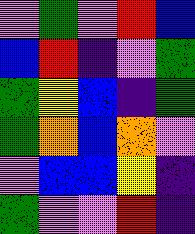[["violet", "green", "violet", "red", "blue"], ["blue", "red", "indigo", "violet", "green"], ["green", "yellow", "blue", "indigo", "green"], ["green", "orange", "blue", "orange", "violet"], ["violet", "blue", "blue", "yellow", "indigo"], ["green", "violet", "violet", "red", "indigo"]]